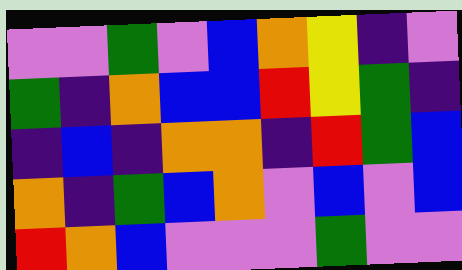[["violet", "violet", "green", "violet", "blue", "orange", "yellow", "indigo", "violet"], ["green", "indigo", "orange", "blue", "blue", "red", "yellow", "green", "indigo"], ["indigo", "blue", "indigo", "orange", "orange", "indigo", "red", "green", "blue"], ["orange", "indigo", "green", "blue", "orange", "violet", "blue", "violet", "blue"], ["red", "orange", "blue", "violet", "violet", "violet", "green", "violet", "violet"]]